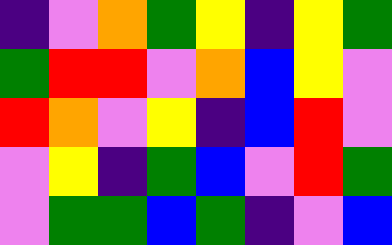[["indigo", "violet", "orange", "green", "yellow", "indigo", "yellow", "green"], ["green", "red", "red", "violet", "orange", "blue", "yellow", "violet"], ["red", "orange", "violet", "yellow", "indigo", "blue", "red", "violet"], ["violet", "yellow", "indigo", "green", "blue", "violet", "red", "green"], ["violet", "green", "green", "blue", "green", "indigo", "violet", "blue"]]